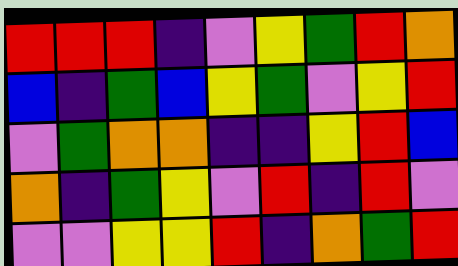[["red", "red", "red", "indigo", "violet", "yellow", "green", "red", "orange"], ["blue", "indigo", "green", "blue", "yellow", "green", "violet", "yellow", "red"], ["violet", "green", "orange", "orange", "indigo", "indigo", "yellow", "red", "blue"], ["orange", "indigo", "green", "yellow", "violet", "red", "indigo", "red", "violet"], ["violet", "violet", "yellow", "yellow", "red", "indigo", "orange", "green", "red"]]